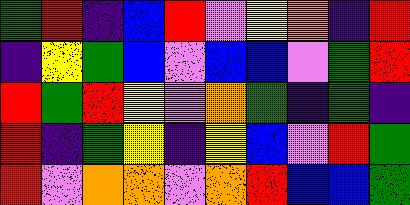[["green", "red", "indigo", "blue", "red", "violet", "yellow", "orange", "indigo", "red"], ["indigo", "yellow", "green", "blue", "violet", "blue", "blue", "violet", "green", "red"], ["red", "green", "red", "yellow", "violet", "orange", "green", "indigo", "green", "indigo"], ["red", "indigo", "green", "yellow", "indigo", "yellow", "blue", "violet", "red", "green"], ["red", "violet", "orange", "orange", "violet", "orange", "red", "blue", "blue", "green"]]